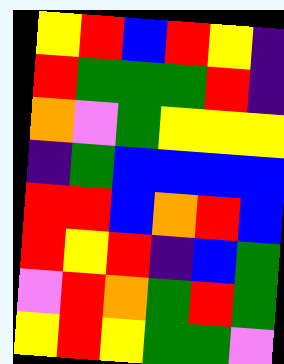[["yellow", "red", "blue", "red", "yellow", "indigo"], ["red", "green", "green", "green", "red", "indigo"], ["orange", "violet", "green", "yellow", "yellow", "yellow"], ["indigo", "green", "blue", "blue", "blue", "blue"], ["red", "red", "blue", "orange", "red", "blue"], ["red", "yellow", "red", "indigo", "blue", "green"], ["violet", "red", "orange", "green", "red", "green"], ["yellow", "red", "yellow", "green", "green", "violet"]]